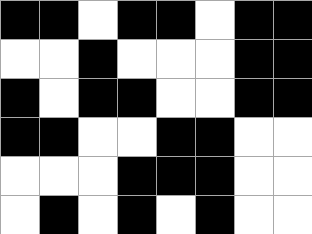[["black", "black", "white", "black", "black", "white", "black", "black"], ["white", "white", "black", "white", "white", "white", "black", "black"], ["black", "white", "black", "black", "white", "white", "black", "black"], ["black", "black", "white", "white", "black", "black", "white", "white"], ["white", "white", "white", "black", "black", "black", "white", "white"], ["white", "black", "white", "black", "white", "black", "white", "white"]]